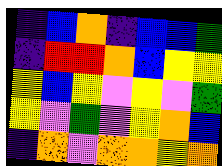[["indigo", "blue", "orange", "indigo", "blue", "blue", "green"], ["indigo", "red", "red", "orange", "blue", "yellow", "yellow"], ["yellow", "blue", "yellow", "violet", "yellow", "violet", "green"], ["yellow", "violet", "green", "violet", "yellow", "orange", "blue"], ["indigo", "orange", "violet", "orange", "orange", "yellow", "orange"]]